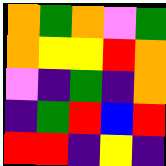[["orange", "green", "orange", "violet", "green"], ["orange", "yellow", "yellow", "red", "orange"], ["violet", "indigo", "green", "indigo", "orange"], ["indigo", "green", "red", "blue", "red"], ["red", "red", "indigo", "yellow", "indigo"]]